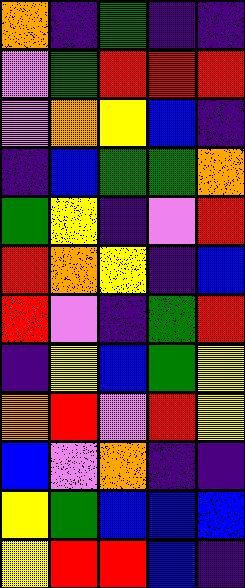[["orange", "indigo", "green", "indigo", "indigo"], ["violet", "green", "red", "red", "red"], ["violet", "orange", "yellow", "blue", "indigo"], ["indigo", "blue", "green", "green", "orange"], ["green", "yellow", "indigo", "violet", "red"], ["red", "orange", "yellow", "indigo", "blue"], ["red", "violet", "indigo", "green", "red"], ["indigo", "yellow", "blue", "green", "yellow"], ["orange", "red", "violet", "red", "yellow"], ["blue", "violet", "orange", "indigo", "indigo"], ["yellow", "green", "blue", "blue", "blue"], ["yellow", "red", "red", "blue", "indigo"]]